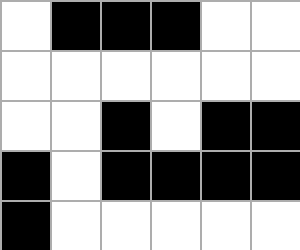[["white", "black", "black", "black", "white", "white"], ["white", "white", "white", "white", "white", "white"], ["white", "white", "black", "white", "black", "black"], ["black", "white", "black", "black", "black", "black"], ["black", "white", "white", "white", "white", "white"]]